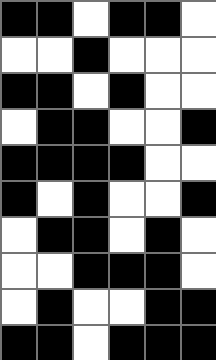[["black", "black", "white", "black", "black", "white"], ["white", "white", "black", "white", "white", "white"], ["black", "black", "white", "black", "white", "white"], ["white", "black", "black", "white", "white", "black"], ["black", "black", "black", "black", "white", "white"], ["black", "white", "black", "white", "white", "black"], ["white", "black", "black", "white", "black", "white"], ["white", "white", "black", "black", "black", "white"], ["white", "black", "white", "white", "black", "black"], ["black", "black", "white", "black", "black", "black"]]